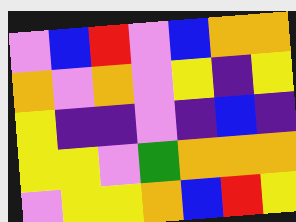[["violet", "blue", "red", "violet", "blue", "orange", "orange"], ["orange", "violet", "orange", "violet", "yellow", "indigo", "yellow"], ["yellow", "indigo", "indigo", "violet", "indigo", "blue", "indigo"], ["yellow", "yellow", "violet", "green", "orange", "orange", "orange"], ["violet", "yellow", "yellow", "orange", "blue", "red", "yellow"]]